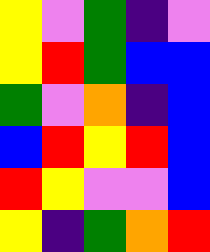[["yellow", "violet", "green", "indigo", "violet"], ["yellow", "red", "green", "blue", "blue"], ["green", "violet", "orange", "indigo", "blue"], ["blue", "red", "yellow", "red", "blue"], ["red", "yellow", "violet", "violet", "blue"], ["yellow", "indigo", "green", "orange", "red"]]